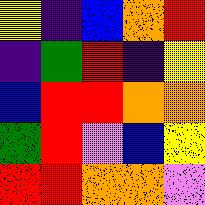[["yellow", "indigo", "blue", "orange", "red"], ["indigo", "green", "red", "indigo", "yellow"], ["blue", "red", "red", "orange", "orange"], ["green", "red", "violet", "blue", "yellow"], ["red", "red", "orange", "orange", "violet"]]